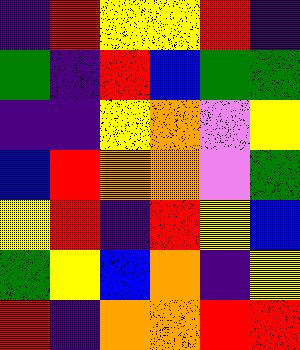[["indigo", "red", "yellow", "yellow", "red", "indigo"], ["green", "indigo", "red", "blue", "green", "green"], ["indigo", "indigo", "yellow", "orange", "violet", "yellow"], ["blue", "red", "orange", "orange", "violet", "green"], ["yellow", "red", "indigo", "red", "yellow", "blue"], ["green", "yellow", "blue", "orange", "indigo", "yellow"], ["red", "indigo", "orange", "orange", "red", "red"]]